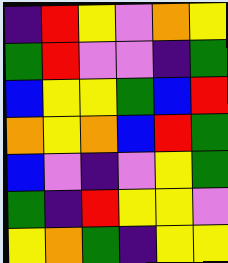[["indigo", "red", "yellow", "violet", "orange", "yellow"], ["green", "red", "violet", "violet", "indigo", "green"], ["blue", "yellow", "yellow", "green", "blue", "red"], ["orange", "yellow", "orange", "blue", "red", "green"], ["blue", "violet", "indigo", "violet", "yellow", "green"], ["green", "indigo", "red", "yellow", "yellow", "violet"], ["yellow", "orange", "green", "indigo", "yellow", "yellow"]]